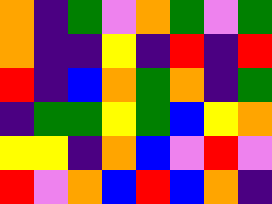[["orange", "indigo", "green", "violet", "orange", "green", "violet", "green"], ["orange", "indigo", "indigo", "yellow", "indigo", "red", "indigo", "red"], ["red", "indigo", "blue", "orange", "green", "orange", "indigo", "green"], ["indigo", "green", "green", "yellow", "green", "blue", "yellow", "orange"], ["yellow", "yellow", "indigo", "orange", "blue", "violet", "red", "violet"], ["red", "violet", "orange", "blue", "red", "blue", "orange", "indigo"]]